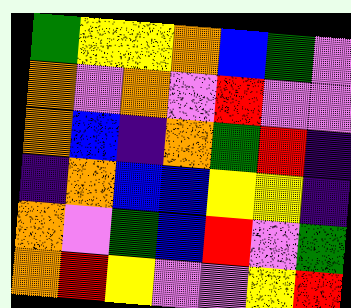[["green", "yellow", "yellow", "orange", "blue", "green", "violet"], ["orange", "violet", "orange", "violet", "red", "violet", "violet"], ["orange", "blue", "indigo", "orange", "green", "red", "indigo"], ["indigo", "orange", "blue", "blue", "yellow", "yellow", "indigo"], ["orange", "violet", "green", "blue", "red", "violet", "green"], ["orange", "red", "yellow", "violet", "violet", "yellow", "red"]]